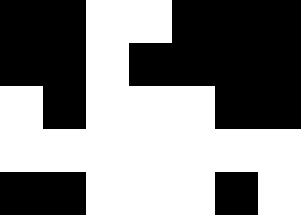[["black", "black", "white", "white", "black", "black", "black"], ["black", "black", "white", "black", "black", "black", "black"], ["white", "black", "white", "white", "white", "black", "black"], ["white", "white", "white", "white", "white", "white", "white"], ["black", "black", "white", "white", "white", "black", "white"]]